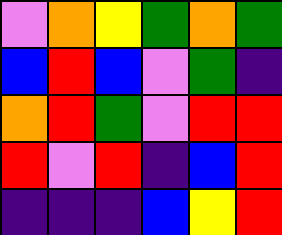[["violet", "orange", "yellow", "green", "orange", "green"], ["blue", "red", "blue", "violet", "green", "indigo"], ["orange", "red", "green", "violet", "red", "red"], ["red", "violet", "red", "indigo", "blue", "red"], ["indigo", "indigo", "indigo", "blue", "yellow", "red"]]